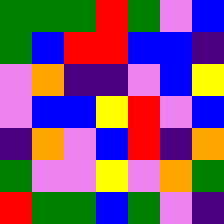[["green", "green", "green", "red", "green", "violet", "blue"], ["green", "blue", "red", "red", "blue", "blue", "indigo"], ["violet", "orange", "indigo", "indigo", "violet", "blue", "yellow"], ["violet", "blue", "blue", "yellow", "red", "violet", "blue"], ["indigo", "orange", "violet", "blue", "red", "indigo", "orange"], ["green", "violet", "violet", "yellow", "violet", "orange", "green"], ["red", "green", "green", "blue", "green", "violet", "indigo"]]